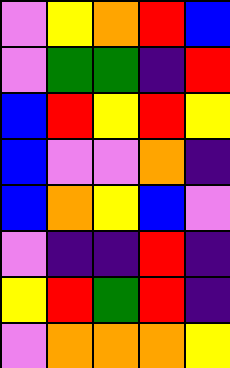[["violet", "yellow", "orange", "red", "blue"], ["violet", "green", "green", "indigo", "red"], ["blue", "red", "yellow", "red", "yellow"], ["blue", "violet", "violet", "orange", "indigo"], ["blue", "orange", "yellow", "blue", "violet"], ["violet", "indigo", "indigo", "red", "indigo"], ["yellow", "red", "green", "red", "indigo"], ["violet", "orange", "orange", "orange", "yellow"]]